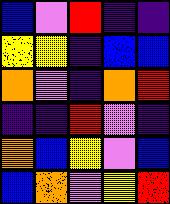[["blue", "violet", "red", "indigo", "indigo"], ["yellow", "yellow", "indigo", "blue", "blue"], ["orange", "violet", "indigo", "orange", "red"], ["indigo", "indigo", "red", "violet", "indigo"], ["orange", "blue", "yellow", "violet", "blue"], ["blue", "orange", "violet", "yellow", "red"]]